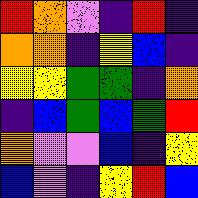[["red", "orange", "violet", "indigo", "red", "indigo"], ["orange", "orange", "indigo", "yellow", "blue", "indigo"], ["yellow", "yellow", "green", "green", "indigo", "orange"], ["indigo", "blue", "green", "blue", "green", "red"], ["orange", "violet", "violet", "blue", "indigo", "yellow"], ["blue", "violet", "indigo", "yellow", "red", "blue"]]